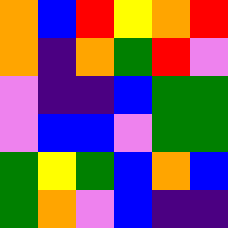[["orange", "blue", "red", "yellow", "orange", "red"], ["orange", "indigo", "orange", "green", "red", "violet"], ["violet", "indigo", "indigo", "blue", "green", "green"], ["violet", "blue", "blue", "violet", "green", "green"], ["green", "yellow", "green", "blue", "orange", "blue"], ["green", "orange", "violet", "blue", "indigo", "indigo"]]